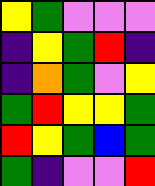[["yellow", "green", "violet", "violet", "violet"], ["indigo", "yellow", "green", "red", "indigo"], ["indigo", "orange", "green", "violet", "yellow"], ["green", "red", "yellow", "yellow", "green"], ["red", "yellow", "green", "blue", "green"], ["green", "indigo", "violet", "violet", "red"]]